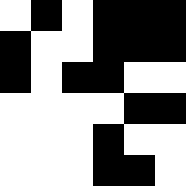[["white", "black", "white", "black", "black", "black"], ["black", "white", "white", "black", "black", "black"], ["black", "white", "black", "black", "white", "white"], ["white", "white", "white", "white", "black", "black"], ["white", "white", "white", "black", "white", "white"], ["white", "white", "white", "black", "black", "white"]]